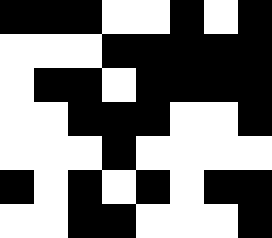[["black", "black", "black", "white", "white", "black", "white", "black"], ["white", "white", "white", "black", "black", "black", "black", "black"], ["white", "black", "black", "white", "black", "black", "black", "black"], ["white", "white", "black", "black", "black", "white", "white", "black"], ["white", "white", "white", "black", "white", "white", "white", "white"], ["black", "white", "black", "white", "black", "white", "black", "black"], ["white", "white", "black", "black", "white", "white", "white", "black"]]